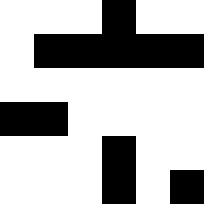[["white", "white", "white", "black", "white", "white"], ["white", "black", "black", "black", "black", "black"], ["white", "white", "white", "white", "white", "white"], ["black", "black", "white", "white", "white", "white"], ["white", "white", "white", "black", "white", "white"], ["white", "white", "white", "black", "white", "black"]]